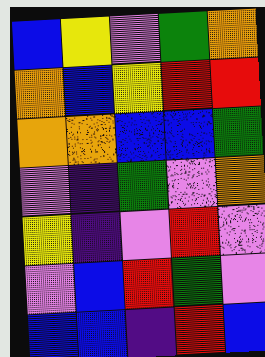[["blue", "yellow", "violet", "green", "orange"], ["orange", "blue", "yellow", "red", "red"], ["orange", "orange", "blue", "blue", "green"], ["violet", "indigo", "green", "violet", "orange"], ["yellow", "indigo", "violet", "red", "violet"], ["violet", "blue", "red", "green", "violet"], ["blue", "blue", "indigo", "red", "blue"]]